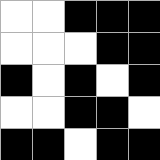[["white", "white", "black", "black", "black"], ["white", "white", "white", "black", "black"], ["black", "white", "black", "white", "black"], ["white", "white", "black", "black", "white"], ["black", "black", "white", "black", "black"]]